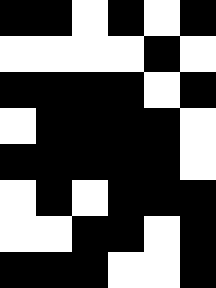[["black", "black", "white", "black", "white", "black"], ["white", "white", "white", "white", "black", "white"], ["black", "black", "black", "black", "white", "black"], ["white", "black", "black", "black", "black", "white"], ["black", "black", "black", "black", "black", "white"], ["white", "black", "white", "black", "black", "black"], ["white", "white", "black", "black", "white", "black"], ["black", "black", "black", "white", "white", "black"]]